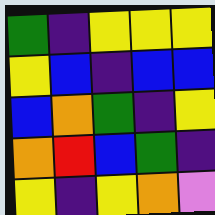[["green", "indigo", "yellow", "yellow", "yellow"], ["yellow", "blue", "indigo", "blue", "blue"], ["blue", "orange", "green", "indigo", "yellow"], ["orange", "red", "blue", "green", "indigo"], ["yellow", "indigo", "yellow", "orange", "violet"]]